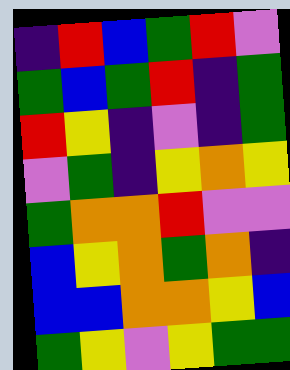[["indigo", "red", "blue", "green", "red", "violet"], ["green", "blue", "green", "red", "indigo", "green"], ["red", "yellow", "indigo", "violet", "indigo", "green"], ["violet", "green", "indigo", "yellow", "orange", "yellow"], ["green", "orange", "orange", "red", "violet", "violet"], ["blue", "yellow", "orange", "green", "orange", "indigo"], ["blue", "blue", "orange", "orange", "yellow", "blue"], ["green", "yellow", "violet", "yellow", "green", "green"]]